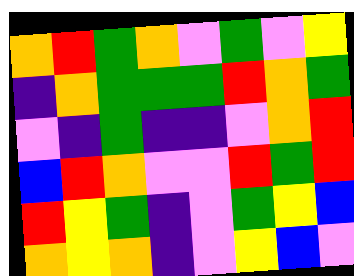[["orange", "red", "green", "orange", "violet", "green", "violet", "yellow"], ["indigo", "orange", "green", "green", "green", "red", "orange", "green"], ["violet", "indigo", "green", "indigo", "indigo", "violet", "orange", "red"], ["blue", "red", "orange", "violet", "violet", "red", "green", "red"], ["red", "yellow", "green", "indigo", "violet", "green", "yellow", "blue"], ["orange", "yellow", "orange", "indigo", "violet", "yellow", "blue", "violet"]]